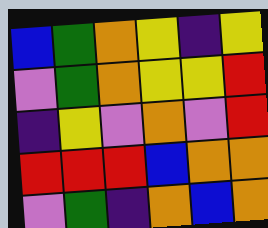[["blue", "green", "orange", "yellow", "indigo", "yellow"], ["violet", "green", "orange", "yellow", "yellow", "red"], ["indigo", "yellow", "violet", "orange", "violet", "red"], ["red", "red", "red", "blue", "orange", "orange"], ["violet", "green", "indigo", "orange", "blue", "orange"]]